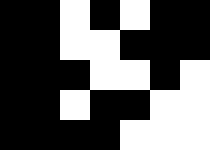[["black", "black", "white", "black", "white", "black", "black"], ["black", "black", "white", "white", "black", "black", "black"], ["black", "black", "black", "white", "white", "black", "white"], ["black", "black", "white", "black", "black", "white", "white"], ["black", "black", "black", "black", "white", "white", "white"]]